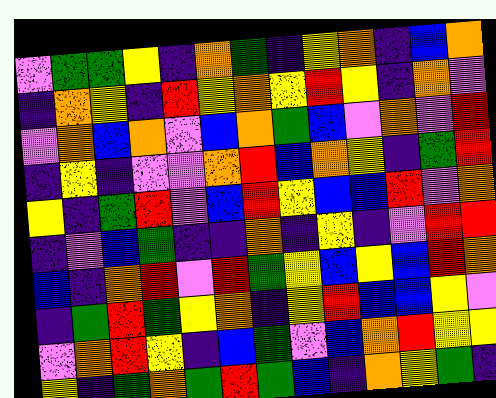[["violet", "green", "green", "yellow", "indigo", "orange", "green", "indigo", "yellow", "orange", "indigo", "blue", "orange"], ["indigo", "orange", "yellow", "indigo", "red", "yellow", "orange", "yellow", "red", "yellow", "indigo", "orange", "violet"], ["violet", "orange", "blue", "orange", "violet", "blue", "orange", "green", "blue", "violet", "orange", "violet", "red"], ["indigo", "yellow", "indigo", "violet", "violet", "orange", "red", "blue", "orange", "yellow", "indigo", "green", "red"], ["yellow", "indigo", "green", "red", "violet", "blue", "red", "yellow", "blue", "blue", "red", "violet", "orange"], ["indigo", "violet", "blue", "green", "indigo", "indigo", "orange", "indigo", "yellow", "indigo", "violet", "red", "red"], ["blue", "indigo", "orange", "red", "violet", "red", "green", "yellow", "blue", "yellow", "blue", "red", "orange"], ["indigo", "green", "red", "green", "yellow", "orange", "indigo", "yellow", "red", "blue", "blue", "yellow", "violet"], ["violet", "orange", "red", "yellow", "indigo", "blue", "green", "violet", "blue", "orange", "red", "yellow", "yellow"], ["yellow", "indigo", "green", "orange", "green", "red", "green", "blue", "indigo", "orange", "yellow", "green", "indigo"]]